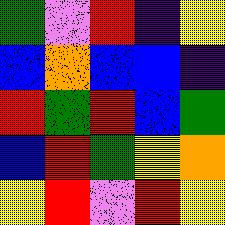[["green", "violet", "red", "indigo", "yellow"], ["blue", "orange", "blue", "blue", "indigo"], ["red", "green", "red", "blue", "green"], ["blue", "red", "green", "yellow", "orange"], ["yellow", "red", "violet", "red", "yellow"]]